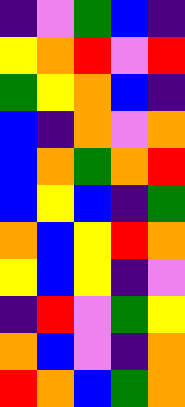[["indigo", "violet", "green", "blue", "indigo"], ["yellow", "orange", "red", "violet", "red"], ["green", "yellow", "orange", "blue", "indigo"], ["blue", "indigo", "orange", "violet", "orange"], ["blue", "orange", "green", "orange", "red"], ["blue", "yellow", "blue", "indigo", "green"], ["orange", "blue", "yellow", "red", "orange"], ["yellow", "blue", "yellow", "indigo", "violet"], ["indigo", "red", "violet", "green", "yellow"], ["orange", "blue", "violet", "indigo", "orange"], ["red", "orange", "blue", "green", "orange"]]